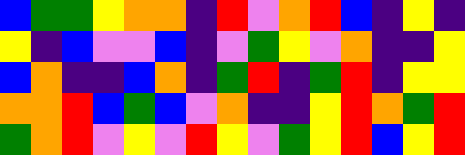[["blue", "green", "green", "yellow", "orange", "orange", "indigo", "red", "violet", "orange", "red", "blue", "indigo", "yellow", "indigo"], ["yellow", "indigo", "blue", "violet", "violet", "blue", "indigo", "violet", "green", "yellow", "violet", "orange", "indigo", "indigo", "yellow"], ["blue", "orange", "indigo", "indigo", "blue", "orange", "indigo", "green", "red", "indigo", "green", "red", "indigo", "yellow", "yellow"], ["orange", "orange", "red", "blue", "green", "blue", "violet", "orange", "indigo", "indigo", "yellow", "red", "orange", "green", "red"], ["green", "orange", "red", "violet", "yellow", "violet", "red", "yellow", "violet", "green", "yellow", "red", "blue", "yellow", "red"]]